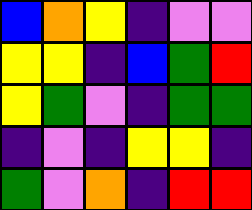[["blue", "orange", "yellow", "indigo", "violet", "violet"], ["yellow", "yellow", "indigo", "blue", "green", "red"], ["yellow", "green", "violet", "indigo", "green", "green"], ["indigo", "violet", "indigo", "yellow", "yellow", "indigo"], ["green", "violet", "orange", "indigo", "red", "red"]]